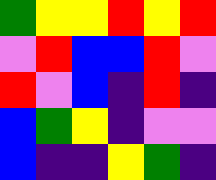[["green", "yellow", "yellow", "red", "yellow", "red"], ["violet", "red", "blue", "blue", "red", "violet"], ["red", "violet", "blue", "indigo", "red", "indigo"], ["blue", "green", "yellow", "indigo", "violet", "violet"], ["blue", "indigo", "indigo", "yellow", "green", "indigo"]]